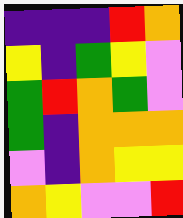[["indigo", "indigo", "indigo", "red", "orange"], ["yellow", "indigo", "green", "yellow", "violet"], ["green", "red", "orange", "green", "violet"], ["green", "indigo", "orange", "orange", "orange"], ["violet", "indigo", "orange", "yellow", "yellow"], ["orange", "yellow", "violet", "violet", "red"]]